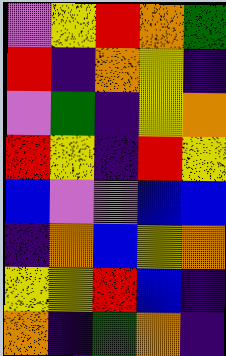[["violet", "yellow", "red", "orange", "green"], ["red", "indigo", "orange", "yellow", "indigo"], ["violet", "green", "indigo", "yellow", "orange"], ["red", "yellow", "indigo", "red", "yellow"], ["blue", "violet", "violet", "blue", "blue"], ["indigo", "orange", "blue", "yellow", "orange"], ["yellow", "yellow", "red", "blue", "indigo"], ["orange", "indigo", "green", "orange", "indigo"]]